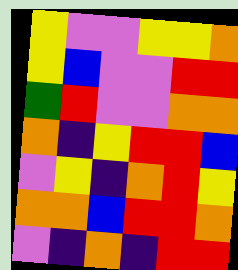[["yellow", "violet", "violet", "yellow", "yellow", "orange"], ["yellow", "blue", "violet", "violet", "red", "red"], ["green", "red", "violet", "violet", "orange", "orange"], ["orange", "indigo", "yellow", "red", "red", "blue"], ["violet", "yellow", "indigo", "orange", "red", "yellow"], ["orange", "orange", "blue", "red", "red", "orange"], ["violet", "indigo", "orange", "indigo", "red", "red"]]